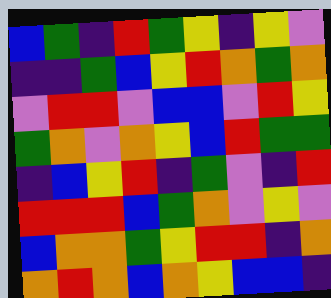[["blue", "green", "indigo", "red", "green", "yellow", "indigo", "yellow", "violet"], ["indigo", "indigo", "green", "blue", "yellow", "red", "orange", "green", "orange"], ["violet", "red", "red", "violet", "blue", "blue", "violet", "red", "yellow"], ["green", "orange", "violet", "orange", "yellow", "blue", "red", "green", "green"], ["indigo", "blue", "yellow", "red", "indigo", "green", "violet", "indigo", "red"], ["red", "red", "red", "blue", "green", "orange", "violet", "yellow", "violet"], ["blue", "orange", "orange", "green", "yellow", "red", "red", "indigo", "orange"], ["orange", "red", "orange", "blue", "orange", "yellow", "blue", "blue", "indigo"]]